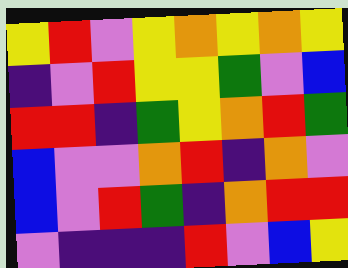[["yellow", "red", "violet", "yellow", "orange", "yellow", "orange", "yellow"], ["indigo", "violet", "red", "yellow", "yellow", "green", "violet", "blue"], ["red", "red", "indigo", "green", "yellow", "orange", "red", "green"], ["blue", "violet", "violet", "orange", "red", "indigo", "orange", "violet"], ["blue", "violet", "red", "green", "indigo", "orange", "red", "red"], ["violet", "indigo", "indigo", "indigo", "red", "violet", "blue", "yellow"]]